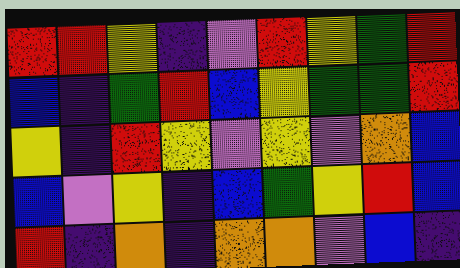[["red", "red", "yellow", "indigo", "violet", "red", "yellow", "green", "red"], ["blue", "indigo", "green", "red", "blue", "yellow", "green", "green", "red"], ["yellow", "indigo", "red", "yellow", "violet", "yellow", "violet", "orange", "blue"], ["blue", "violet", "yellow", "indigo", "blue", "green", "yellow", "red", "blue"], ["red", "indigo", "orange", "indigo", "orange", "orange", "violet", "blue", "indigo"]]